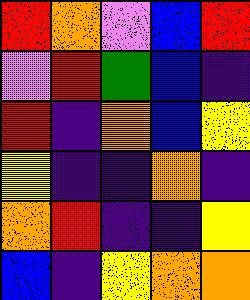[["red", "orange", "violet", "blue", "red"], ["violet", "red", "green", "blue", "indigo"], ["red", "indigo", "orange", "blue", "yellow"], ["yellow", "indigo", "indigo", "orange", "indigo"], ["orange", "red", "indigo", "indigo", "yellow"], ["blue", "indigo", "yellow", "orange", "orange"]]